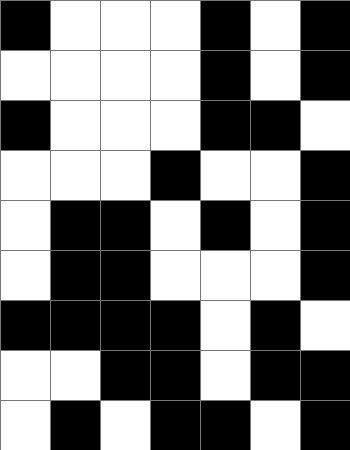[["black", "white", "white", "white", "black", "white", "black"], ["white", "white", "white", "white", "black", "white", "black"], ["black", "white", "white", "white", "black", "black", "white"], ["white", "white", "white", "black", "white", "white", "black"], ["white", "black", "black", "white", "black", "white", "black"], ["white", "black", "black", "white", "white", "white", "black"], ["black", "black", "black", "black", "white", "black", "white"], ["white", "white", "black", "black", "white", "black", "black"], ["white", "black", "white", "black", "black", "white", "black"]]